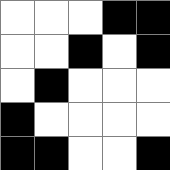[["white", "white", "white", "black", "black"], ["white", "white", "black", "white", "black"], ["white", "black", "white", "white", "white"], ["black", "white", "white", "white", "white"], ["black", "black", "white", "white", "black"]]